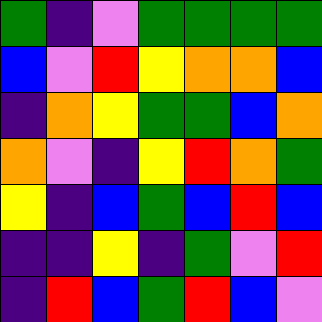[["green", "indigo", "violet", "green", "green", "green", "green"], ["blue", "violet", "red", "yellow", "orange", "orange", "blue"], ["indigo", "orange", "yellow", "green", "green", "blue", "orange"], ["orange", "violet", "indigo", "yellow", "red", "orange", "green"], ["yellow", "indigo", "blue", "green", "blue", "red", "blue"], ["indigo", "indigo", "yellow", "indigo", "green", "violet", "red"], ["indigo", "red", "blue", "green", "red", "blue", "violet"]]